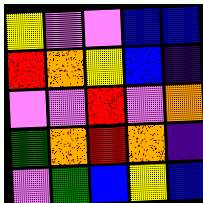[["yellow", "violet", "violet", "blue", "blue"], ["red", "orange", "yellow", "blue", "indigo"], ["violet", "violet", "red", "violet", "orange"], ["green", "orange", "red", "orange", "indigo"], ["violet", "green", "blue", "yellow", "blue"]]